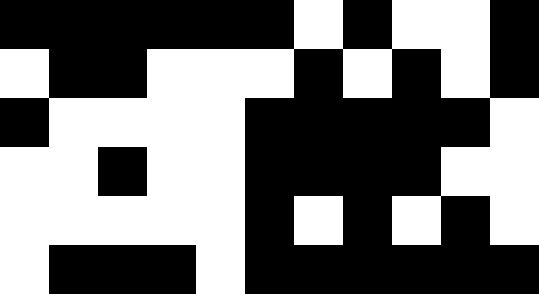[["black", "black", "black", "black", "black", "black", "white", "black", "white", "white", "black"], ["white", "black", "black", "white", "white", "white", "black", "white", "black", "white", "black"], ["black", "white", "white", "white", "white", "black", "black", "black", "black", "black", "white"], ["white", "white", "black", "white", "white", "black", "black", "black", "black", "white", "white"], ["white", "white", "white", "white", "white", "black", "white", "black", "white", "black", "white"], ["white", "black", "black", "black", "white", "black", "black", "black", "black", "black", "black"]]